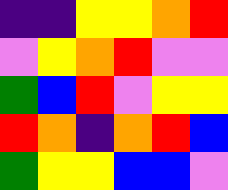[["indigo", "indigo", "yellow", "yellow", "orange", "red"], ["violet", "yellow", "orange", "red", "violet", "violet"], ["green", "blue", "red", "violet", "yellow", "yellow"], ["red", "orange", "indigo", "orange", "red", "blue"], ["green", "yellow", "yellow", "blue", "blue", "violet"]]